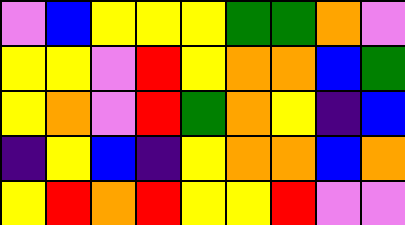[["violet", "blue", "yellow", "yellow", "yellow", "green", "green", "orange", "violet"], ["yellow", "yellow", "violet", "red", "yellow", "orange", "orange", "blue", "green"], ["yellow", "orange", "violet", "red", "green", "orange", "yellow", "indigo", "blue"], ["indigo", "yellow", "blue", "indigo", "yellow", "orange", "orange", "blue", "orange"], ["yellow", "red", "orange", "red", "yellow", "yellow", "red", "violet", "violet"]]